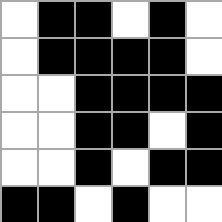[["white", "black", "black", "white", "black", "white"], ["white", "black", "black", "black", "black", "white"], ["white", "white", "black", "black", "black", "black"], ["white", "white", "black", "black", "white", "black"], ["white", "white", "black", "white", "black", "black"], ["black", "black", "white", "black", "white", "white"]]